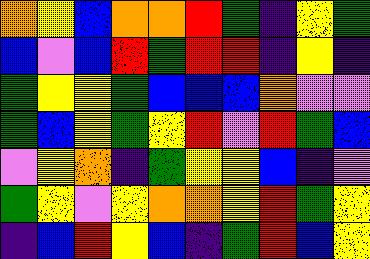[["orange", "yellow", "blue", "orange", "orange", "red", "green", "indigo", "yellow", "green"], ["blue", "violet", "blue", "red", "green", "red", "red", "indigo", "yellow", "indigo"], ["green", "yellow", "yellow", "green", "blue", "blue", "blue", "orange", "violet", "violet"], ["green", "blue", "yellow", "green", "yellow", "red", "violet", "red", "green", "blue"], ["violet", "yellow", "orange", "indigo", "green", "yellow", "yellow", "blue", "indigo", "violet"], ["green", "yellow", "violet", "yellow", "orange", "orange", "yellow", "red", "green", "yellow"], ["indigo", "blue", "red", "yellow", "blue", "indigo", "green", "red", "blue", "yellow"]]